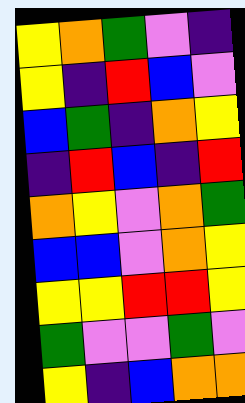[["yellow", "orange", "green", "violet", "indigo"], ["yellow", "indigo", "red", "blue", "violet"], ["blue", "green", "indigo", "orange", "yellow"], ["indigo", "red", "blue", "indigo", "red"], ["orange", "yellow", "violet", "orange", "green"], ["blue", "blue", "violet", "orange", "yellow"], ["yellow", "yellow", "red", "red", "yellow"], ["green", "violet", "violet", "green", "violet"], ["yellow", "indigo", "blue", "orange", "orange"]]